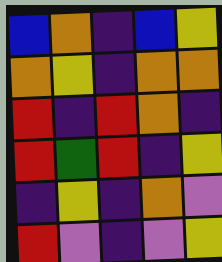[["blue", "orange", "indigo", "blue", "yellow"], ["orange", "yellow", "indigo", "orange", "orange"], ["red", "indigo", "red", "orange", "indigo"], ["red", "green", "red", "indigo", "yellow"], ["indigo", "yellow", "indigo", "orange", "violet"], ["red", "violet", "indigo", "violet", "yellow"]]